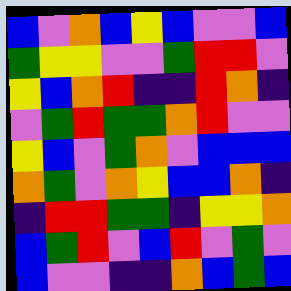[["blue", "violet", "orange", "blue", "yellow", "blue", "violet", "violet", "blue"], ["green", "yellow", "yellow", "violet", "violet", "green", "red", "red", "violet"], ["yellow", "blue", "orange", "red", "indigo", "indigo", "red", "orange", "indigo"], ["violet", "green", "red", "green", "green", "orange", "red", "violet", "violet"], ["yellow", "blue", "violet", "green", "orange", "violet", "blue", "blue", "blue"], ["orange", "green", "violet", "orange", "yellow", "blue", "blue", "orange", "indigo"], ["indigo", "red", "red", "green", "green", "indigo", "yellow", "yellow", "orange"], ["blue", "green", "red", "violet", "blue", "red", "violet", "green", "violet"], ["blue", "violet", "violet", "indigo", "indigo", "orange", "blue", "green", "blue"]]